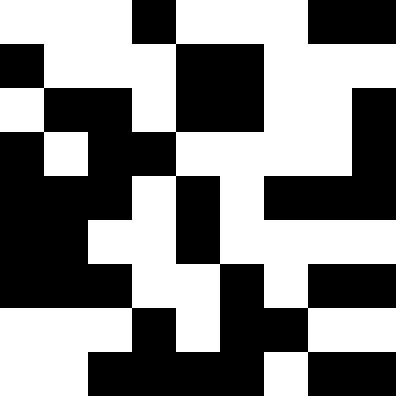[["white", "white", "white", "black", "white", "white", "white", "black", "black"], ["black", "white", "white", "white", "black", "black", "white", "white", "white"], ["white", "black", "black", "white", "black", "black", "white", "white", "black"], ["black", "white", "black", "black", "white", "white", "white", "white", "black"], ["black", "black", "black", "white", "black", "white", "black", "black", "black"], ["black", "black", "white", "white", "black", "white", "white", "white", "white"], ["black", "black", "black", "white", "white", "black", "white", "black", "black"], ["white", "white", "white", "black", "white", "black", "black", "white", "white"], ["white", "white", "black", "black", "black", "black", "white", "black", "black"]]